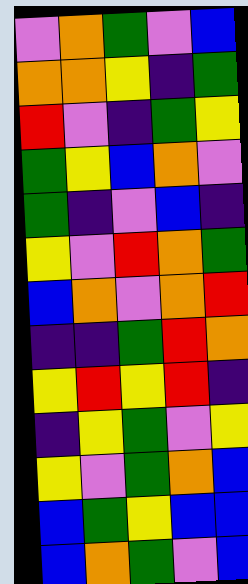[["violet", "orange", "green", "violet", "blue"], ["orange", "orange", "yellow", "indigo", "green"], ["red", "violet", "indigo", "green", "yellow"], ["green", "yellow", "blue", "orange", "violet"], ["green", "indigo", "violet", "blue", "indigo"], ["yellow", "violet", "red", "orange", "green"], ["blue", "orange", "violet", "orange", "red"], ["indigo", "indigo", "green", "red", "orange"], ["yellow", "red", "yellow", "red", "indigo"], ["indigo", "yellow", "green", "violet", "yellow"], ["yellow", "violet", "green", "orange", "blue"], ["blue", "green", "yellow", "blue", "blue"], ["blue", "orange", "green", "violet", "blue"]]